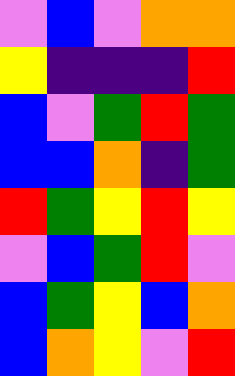[["violet", "blue", "violet", "orange", "orange"], ["yellow", "indigo", "indigo", "indigo", "red"], ["blue", "violet", "green", "red", "green"], ["blue", "blue", "orange", "indigo", "green"], ["red", "green", "yellow", "red", "yellow"], ["violet", "blue", "green", "red", "violet"], ["blue", "green", "yellow", "blue", "orange"], ["blue", "orange", "yellow", "violet", "red"]]